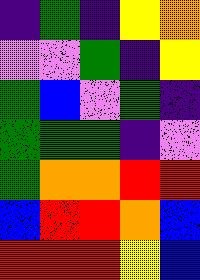[["indigo", "green", "indigo", "yellow", "orange"], ["violet", "violet", "green", "indigo", "yellow"], ["green", "blue", "violet", "green", "indigo"], ["green", "green", "green", "indigo", "violet"], ["green", "orange", "orange", "red", "red"], ["blue", "red", "red", "orange", "blue"], ["red", "red", "red", "yellow", "blue"]]